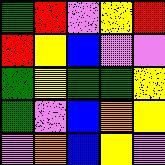[["green", "red", "violet", "yellow", "red"], ["red", "yellow", "blue", "violet", "violet"], ["green", "yellow", "green", "green", "yellow"], ["green", "violet", "blue", "orange", "yellow"], ["violet", "orange", "blue", "yellow", "violet"]]